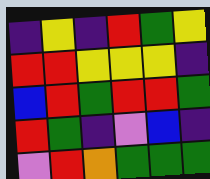[["indigo", "yellow", "indigo", "red", "green", "yellow"], ["red", "red", "yellow", "yellow", "yellow", "indigo"], ["blue", "red", "green", "red", "red", "green"], ["red", "green", "indigo", "violet", "blue", "indigo"], ["violet", "red", "orange", "green", "green", "green"]]